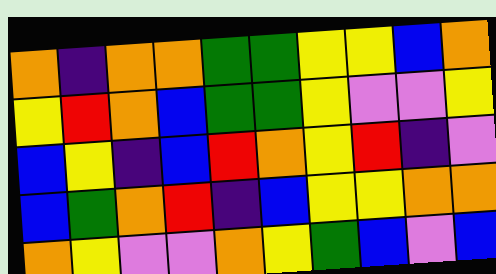[["orange", "indigo", "orange", "orange", "green", "green", "yellow", "yellow", "blue", "orange"], ["yellow", "red", "orange", "blue", "green", "green", "yellow", "violet", "violet", "yellow"], ["blue", "yellow", "indigo", "blue", "red", "orange", "yellow", "red", "indigo", "violet"], ["blue", "green", "orange", "red", "indigo", "blue", "yellow", "yellow", "orange", "orange"], ["orange", "yellow", "violet", "violet", "orange", "yellow", "green", "blue", "violet", "blue"]]